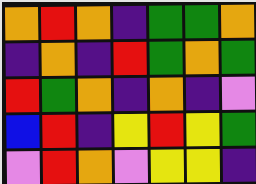[["orange", "red", "orange", "indigo", "green", "green", "orange"], ["indigo", "orange", "indigo", "red", "green", "orange", "green"], ["red", "green", "orange", "indigo", "orange", "indigo", "violet"], ["blue", "red", "indigo", "yellow", "red", "yellow", "green"], ["violet", "red", "orange", "violet", "yellow", "yellow", "indigo"]]